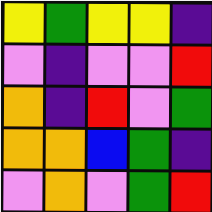[["yellow", "green", "yellow", "yellow", "indigo"], ["violet", "indigo", "violet", "violet", "red"], ["orange", "indigo", "red", "violet", "green"], ["orange", "orange", "blue", "green", "indigo"], ["violet", "orange", "violet", "green", "red"]]